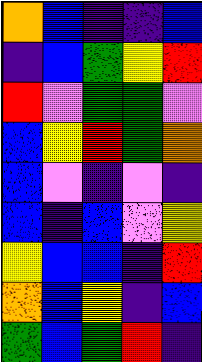[["orange", "blue", "indigo", "indigo", "blue"], ["indigo", "blue", "green", "yellow", "red"], ["red", "violet", "green", "green", "violet"], ["blue", "yellow", "red", "green", "orange"], ["blue", "violet", "indigo", "violet", "indigo"], ["blue", "indigo", "blue", "violet", "yellow"], ["yellow", "blue", "blue", "indigo", "red"], ["orange", "blue", "yellow", "indigo", "blue"], ["green", "blue", "green", "red", "indigo"]]